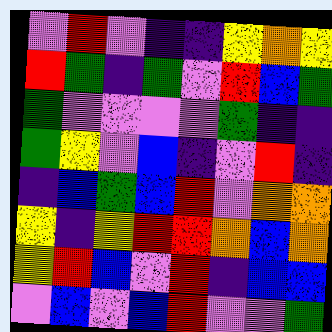[["violet", "red", "violet", "indigo", "indigo", "yellow", "orange", "yellow"], ["red", "green", "indigo", "green", "violet", "red", "blue", "green"], ["green", "violet", "violet", "violet", "violet", "green", "indigo", "indigo"], ["green", "yellow", "violet", "blue", "indigo", "violet", "red", "indigo"], ["indigo", "blue", "green", "blue", "red", "violet", "orange", "orange"], ["yellow", "indigo", "yellow", "red", "red", "orange", "blue", "orange"], ["yellow", "red", "blue", "violet", "red", "indigo", "blue", "blue"], ["violet", "blue", "violet", "blue", "red", "violet", "violet", "green"]]